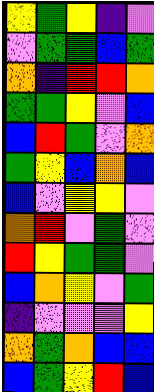[["yellow", "green", "yellow", "indigo", "violet"], ["violet", "green", "green", "blue", "green"], ["orange", "indigo", "red", "red", "orange"], ["green", "green", "yellow", "violet", "blue"], ["blue", "red", "green", "violet", "orange"], ["green", "yellow", "blue", "orange", "blue"], ["blue", "violet", "yellow", "yellow", "violet"], ["orange", "red", "violet", "green", "violet"], ["red", "yellow", "green", "green", "violet"], ["blue", "orange", "yellow", "violet", "green"], ["indigo", "violet", "violet", "violet", "yellow"], ["orange", "green", "orange", "blue", "blue"], ["blue", "green", "yellow", "red", "blue"]]